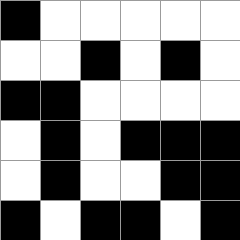[["black", "white", "white", "white", "white", "white"], ["white", "white", "black", "white", "black", "white"], ["black", "black", "white", "white", "white", "white"], ["white", "black", "white", "black", "black", "black"], ["white", "black", "white", "white", "black", "black"], ["black", "white", "black", "black", "white", "black"]]